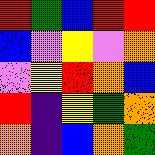[["red", "green", "blue", "red", "red"], ["blue", "violet", "yellow", "violet", "orange"], ["violet", "yellow", "red", "orange", "blue"], ["red", "indigo", "yellow", "green", "orange"], ["orange", "indigo", "blue", "orange", "green"]]